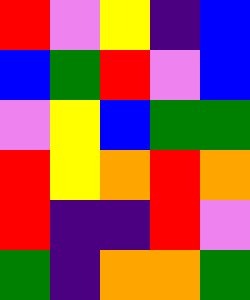[["red", "violet", "yellow", "indigo", "blue"], ["blue", "green", "red", "violet", "blue"], ["violet", "yellow", "blue", "green", "green"], ["red", "yellow", "orange", "red", "orange"], ["red", "indigo", "indigo", "red", "violet"], ["green", "indigo", "orange", "orange", "green"]]